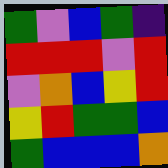[["green", "violet", "blue", "green", "indigo"], ["red", "red", "red", "violet", "red"], ["violet", "orange", "blue", "yellow", "red"], ["yellow", "red", "green", "green", "blue"], ["green", "blue", "blue", "blue", "orange"]]